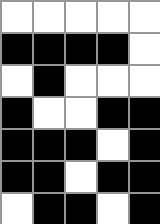[["white", "white", "white", "white", "white"], ["black", "black", "black", "black", "white"], ["white", "black", "white", "white", "white"], ["black", "white", "white", "black", "black"], ["black", "black", "black", "white", "black"], ["black", "black", "white", "black", "black"], ["white", "black", "black", "white", "black"]]